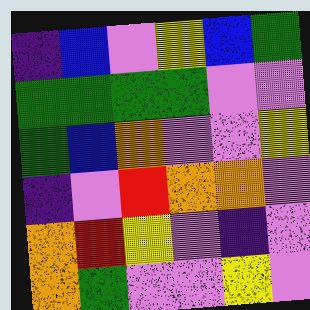[["indigo", "blue", "violet", "yellow", "blue", "green"], ["green", "green", "green", "green", "violet", "violet"], ["green", "blue", "orange", "violet", "violet", "yellow"], ["indigo", "violet", "red", "orange", "orange", "violet"], ["orange", "red", "yellow", "violet", "indigo", "violet"], ["orange", "green", "violet", "violet", "yellow", "violet"]]